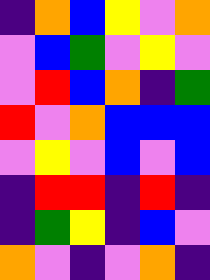[["indigo", "orange", "blue", "yellow", "violet", "orange"], ["violet", "blue", "green", "violet", "yellow", "violet"], ["violet", "red", "blue", "orange", "indigo", "green"], ["red", "violet", "orange", "blue", "blue", "blue"], ["violet", "yellow", "violet", "blue", "violet", "blue"], ["indigo", "red", "red", "indigo", "red", "indigo"], ["indigo", "green", "yellow", "indigo", "blue", "violet"], ["orange", "violet", "indigo", "violet", "orange", "indigo"]]